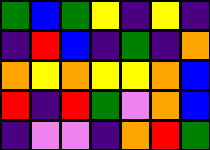[["green", "blue", "green", "yellow", "indigo", "yellow", "indigo"], ["indigo", "red", "blue", "indigo", "green", "indigo", "orange"], ["orange", "yellow", "orange", "yellow", "yellow", "orange", "blue"], ["red", "indigo", "red", "green", "violet", "orange", "blue"], ["indigo", "violet", "violet", "indigo", "orange", "red", "green"]]